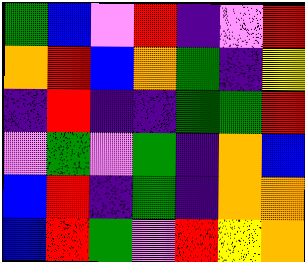[["green", "blue", "violet", "red", "indigo", "violet", "red"], ["orange", "red", "blue", "orange", "green", "indigo", "yellow"], ["indigo", "red", "indigo", "indigo", "green", "green", "red"], ["violet", "green", "violet", "green", "indigo", "orange", "blue"], ["blue", "red", "indigo", "green", "indigo", "orange", "orange"], ["blue", "red", "green", "violet", "red", "yellow", "orange"]]